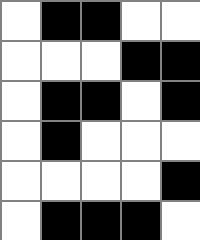[["white", "black", "black", "white", "white"], ["white", "white", "white", "black", "black"], ["white", "black", "black", "white", "black"], ["white", "black", "white", "white", "white"], ["white", "white", "white", "white", "black"], ["white", "black", "black", "black", "white"]]